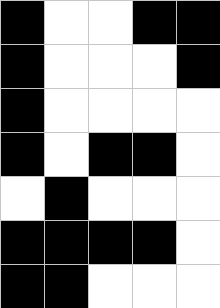[["black", "white", "white", "black", "black"], ["black", "white", "white", "white", "black"], ["black", "white", "white", "white", "white"], ["black", "white", "black", "black", "white"], ["white", "black", "white", "white", "white"], ["black", "black", "black", "black", "white"], ["black", "black", "white", "white", "white"]]